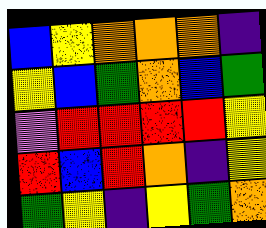[["blue", "yellow", "orange", "orange", "orange", "indigo"], ["yellow", "blue", "green", "orange", "blue", "green"], ["violet", "red", "red", "red", "red", "yellow"], ["red", "blue", "red", "orange", "indigo", "yellow"], ["green", "yellow", "indigo", "yellow", "green", "orange"]]